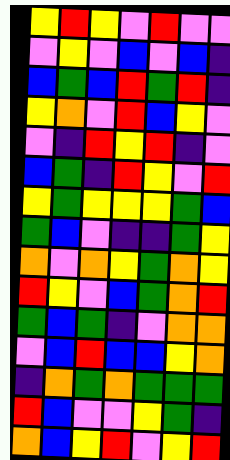[["yellow", "red", "yellow", "violet", "red", "violet", "violet"], ["violet", "yellow", "violet", "blue", "violet", "blue", "indigo"], ["blue", "green", "blue", "red", "green", "red", "indigo"], ["yellow", "orange", "violet", "red", "blue", "yellow", "violet"], ["violet", "indigo", "red", "yellow", "red", "indigo", "violet"], ["blue", "green", "indigo", "red", "yellow", "violet", "red"], ["yellow", "green", "yellow", "yellow", "yellow", "green", "blue"], ["green", "blue", "violet", "indigo", "indigo", "green", "yellow"], ["orange", "violet", "orange", "yellow", "green", "orange", "yellow"], ["red", "yellow", "violet", "blue", "green", "orange", "red"], ["green", "blue", "green", "indigo", "violet", "orange", "orange"], ["violet", "blue", "red", "blue", "blue", "yellow", "orange"], ["indigo", "orange", "green", "orange", "green", "green", "green"], ["red", "blue", "violet", "violet", "yellow", "green", "indigo"], ["orange", "blue", "yellow", "red", "violet", "yellow", "red"]]